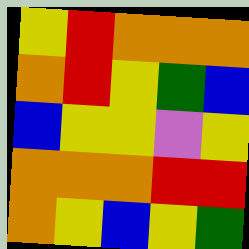[["yellow", "red", "orange", "orange", "orange"], ["orange", "red", "yellow", "green", "blue"], ["blue", "yellow", "yellow", "violet", "yellow"], ["orange", "orange", "orange", "red", "red"], ["orange", "yellow", "blue", "yellow", "green"]]